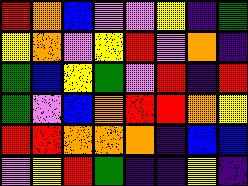[["red", "orange", "blue", "violet", "violet", "yellow", "indigo", "green"], ["yellow", "orange", "violet", "yellow", "red", "violet", "orange", "indigo"], ["green", "blue", "yellow", "green", "violet", "red", "indigo", "red"], ["green", "violet", "blue", "orange", "red", "red", "orange", "yellow"], ["red", "red", "orange", "orange", "orange", "indigo", "blue", "blue"], ["violet", "yellow", "red", "green", "indigo", "indigo", "yellow", "indigo"]]